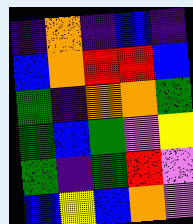[["indigo", "orange", "indigo", "blue", "indigo"], ["blue", "orange", "red", "red", "blue"], ["green", "indigo", "orange", "orange", "green"], ["green", "blue", "green", "violet", "yellow"], ["green", "indigo", "green", "red", "violet"], ["blue", "yellow", "blue", "orange", "violet"]]